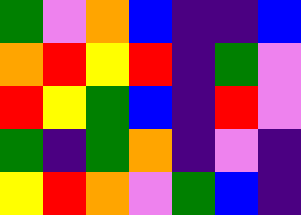[["green", "violet", "orange", "blue", "indigo", "indigo", "blue"], ["orange", "red", "yellow", "red", "indigo", "green", "violet"], ["red", "yellow", "green", "blue", "indigo", "red", "violet"], ["green", "indigo", "green", "orange", "indigo", "violet", "indigo"], ["yellow", "red", "orange", "violet", "green", "blue", "indigo"]]